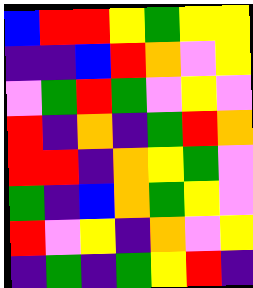[["blue", "red", "red", "yellow", "green", "yellow", "yellow"], ["indigo", "indigo", "blue", "red", "orange", "violet", "yellow"], ["violet", "green", "red", "green", "violet", "yellow", "violet"], ["red", "indigo", "orange", "indigo", "green", "red", "orange"], ["red", "red", "indigo", "orange", "yellow", "green", "violet"], ["green", "indigo", "blue", "orange", "green", "yellow", "violet"], ["red", "violet", "yellow", "indigo", "orange", "violet", "yellow"], ["indigo", "green", "indigo", "green", "yellow", "red", "indigo"]]